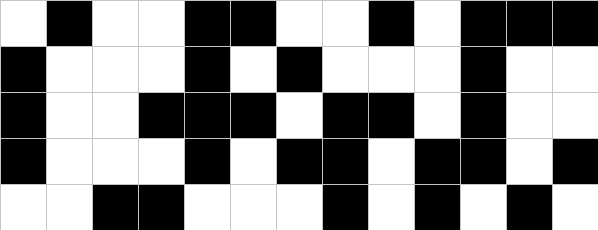[["white", "black", "white", "white", "black", "black", "white", "white", "black", "white", "black", "black", "black"], ["black", "white", "white", "white", "black", "white", "black", "white", "white", "white", "black", "white", "white"], ["black", "white", "white", "black", "black", "black", "white", "black", "black", "white", "black", "white", "white"], ["black", "white", "white", "white", "black", "white", "black", "black", "white", "black", "black", "white", "black"], ["white", "white", "black", "black", "white", "white", "white", "black", "white", "black", "white", "black", "white"]]